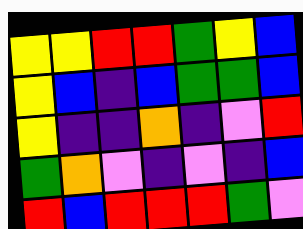[["yellow", "yellow", "red", "red", "green", "yellow", "blue"], ["yellow", "blue", "indigo", "blue", "green", "green", "blue"], ["yellow", "indigo", "indigo", "orange", "indigo", "violet", "red"], ["green", "orange", "violet", "indigo", "violet", "indigo", "blue"], ["red", "blue", "red", "red", "red", "green", "violet"]]